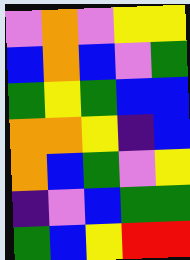[["violet", "orange", "violet", "yellow", "yellow"], ["blue", "orange", "blue", "violet", "green"], ["green", "yellow", "green", "blue", "blue"], ["orange", "orange", "yellow", "indigo", "blue"], ["orange", "blue", "green", "violet", "yellow"], ["indigo", "violet", "blue", "green", "green"], ["green", "blue", "yellow", "red", "red"]]